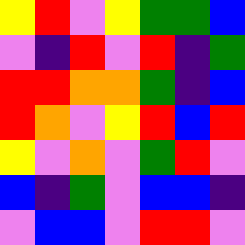[["yellow", "red", "violet", "yellow", "green", "green", "blue"], ["violet", "indigo", "red", "violet", "red", "indigo", "green"], ["red", "red", "orange", "orange", "green", "indigo", "blue"], ["red", "orange", "violet", "yellow", "red", "blue", "red"], ["yellow", "violet", "orange", "violet", "green", "red", "violet"], ["blue", "indigo", "green", "violet", "blue", "blue", "indigo"], ["violet", "blue", "blue", "violet", "red", "red", "violet"]]